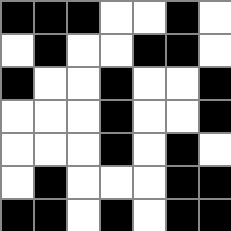[["black", "black", "black", "white", "white", "black", "white"], ["white", "black", "white", "white", "black", "black", "white"], ["black", "white", "white", "black", "white", "white", "black"], ["white", "white", "white", "black", "white", "white", "black"], ["white", "white", "white", "black", "white", "black", "white"], ["white", "black", "white", "white", "white", "black", "black"], ["black", "black", "white", "black", "white", "black", "black"]]